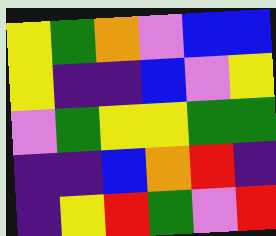[["yellow", "green", "orange", "violet", "blue", "blue"], ["yellow", "indigo", "indigo", "blue", "violet", "yellow"], ["violet", "green", "yellow", "yellow", "green", "green"], ["indigo", "indigo", "blue", "orange", "red", "indigo"], ["indigo", "yellow", "red", "green", "violet", "red"]]